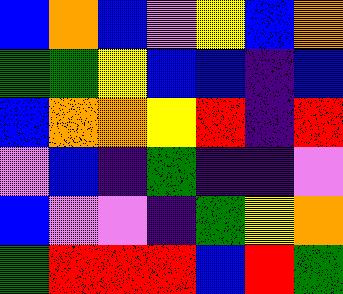[["blue", "orange", "blue", "violet", "yellow", "blue", "orange"], ["green", "green", "yellow", "blue", "blue", "indigo", "blue"], ["blue", "orange", "orange", "yellow", "red", "indigo", "red"], ["violet", "blue", "indigo", "green", "indigo", "indigo", "violet"], ["blue", "violet", "violet", "indigo", "green", "yellow", "orange"], ["green", "red", "red", "red", "blue", "red", "green"]]